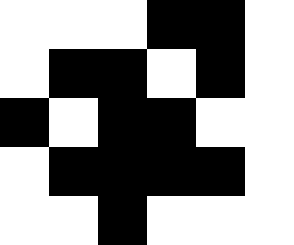[["white", "white", "white", "black", "black", "white"], ["white", "black", "black", "white", "black", "white"], ["black", "white", "black", "black", "white", "white"], ["white", "black", "black", "black", "black", "white"], ["white", "white", "black", "white", "white", "white"]]